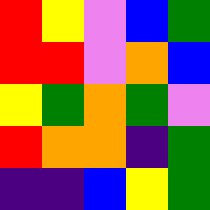[["red", "yellow", "violet", "blue", "green"], ["red", "red", "violet", "orange", "blue"], ["yellow", "green", "orange", "green", "violet"], ["red", "orange", "orange", "indigo", "green"], ["indigo", "indigo", "blue", "yellow", "green"]]